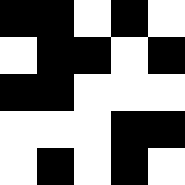[["black", "black", "white", "black", "white"], ["white", "black", "black", "white", "black"], ["black", "black", "white", "white", "white"], ["white", "white", "white", "black", "black"], ["white", "black", "white", "black", "white"]]